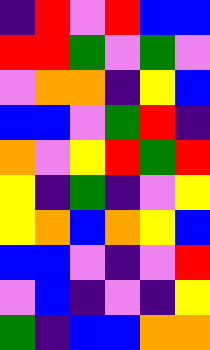[["indigo", "red", "violet", "red", "blue", "blue"], ["red", "red", "green", "violet", "green", "violet"], ["violet", "orange", "orange", "indigo", "yellow", "blue"], ["blue", "blue", "violet", "green", "red", "indigo"], ["orange", "violet", "yellow", "red", "green", "red"], ["yellow", "indigo", "green", "indigo", "violet", "yellow"], ["yellow", "orange", "blue", "orange", "yellow", "blue"], ["blue", "blue", "violet", "indigo", "violet", "red"], ["violet", "blue", "indigo", "violet", "indigo", "yellow"], ["green", "indigo", "blue", "blue", "orange", "orange"]]